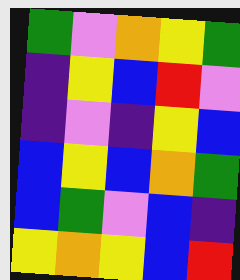[["green", "violet", "orange", "yellow", "green"], ["indigo", "yellow", "blue", "red", "violet"], ["indigo", "violet", "indigo", "yellow", "blue"], ["blue", "yellow", "blue", "orange", "green"], ["blue", "green", "violet", "blue", "indigo"], ["yellow", "orange", "yellow", "blue", "red"]]